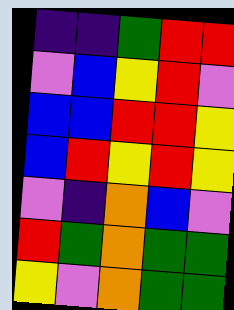[["indigo", "indigo", "green", "red", "red"], ["violet", "blue", "yellow", "red", "violet"], ["blue", "blue", "red", "red", "yellow"], ["blue", "red", "yellow", "red", "yellow"], ["violet", "indigo", "orange", "blue", "violet"], ["red", "green", "orange", "green", "green"], ["yellow", "violet", "orange", "green", "green"]]